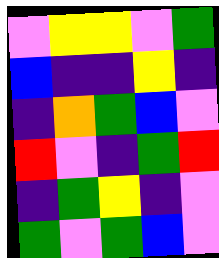[["violet", "yellow", "yellow", "violet", "green"], ["blue", "indigo", "indigo", "yellow", "indigo"], ["indigo", "orange", "green", "blue", "violet"], ["red", "violet", "indigo", "green", "red"], ["indigo", "green", "yellow", "indigo", "violet"], ["green", "violet", "green", "blue", "violet"]]